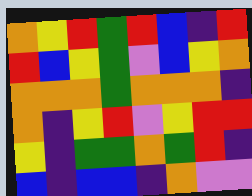[["orange", "yellow", "red", "green", "red", "blue", "indigo", "red"], ["red", "blue", "yellow", "green", "violet", "blue", "yellow", "orange"], ["orange", "orange", "orange", "green", "orange", "orange", "orange", "indigo"], ["orange", "indigo", "yellow", "red", "violet", "yellow", "red", "red"], ["yellow", "indigo", "green", "green", "orange", "green", "red", "indigo"], ["blue", "indigo", "blue", "blue", "indigo", "orange", "violet", "violet"]]